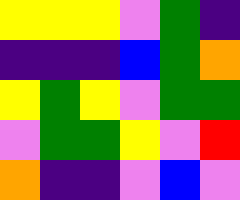[["yellow", "yellow", "yellow", "violet", "green", "indigo"], ["indigo", "indigo", "indigo", "blue", "green", "orange"], ["yellow", "green", "yellow", "violet", "green", "green"], ["violet", "green", "green", "yellow", "violet", "red"], ["orange", "indigo", "indigo", "violet", "blue", "violet"]]